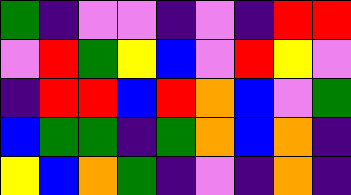[["green", "indigo", "violet", "violet", "indigo", "violet", "indigo", "red", "red"], ["violet", "red", "green", "yellow", "blue", "violet", "red", "yellow", "violet"], ["indigo", "red", "red", "blue", "red", "orange", "blue", "violet", "green"], ["blue", "green", "green", "indigo", "green", "orange", "blue", "orange", "indigo"], ["yellow", "blue", "orange", "green", "indigo", "violet", "indigo", "orange", "indigo"]]